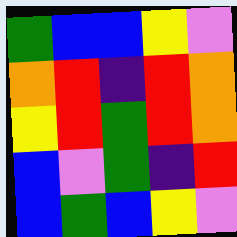[["green", "blue", "blue", "yellow", "violet"], ["orange", "red", "indigo", "red", "orange"], ["yellow", "red", "green", "red", "orange"], ["blue", "violet", "green", "indigo", "red"], ["blue", "green", "blue", "yellow", "violet"]]